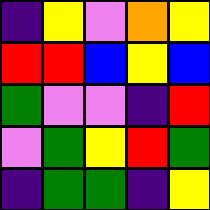[["indigo", "yellow", "violet", "orange", "yellow"], ["red", "red", "blue", "yellow", "blue"], ["green", "violet", "violet", "indigo", "red"], ["violet", "green", "yellow", "red", "green"], ["indigo", "green", "green", "indigo", "yellow"]]